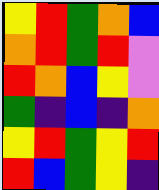[["yellow", "red", "green", "orange", "blue"], ["orange", "red", "green", "red", "violet"], ["red", "orange", "blue", "yellow", "violet"], ["green", "indigo", "blue", "indigo", "orange"], ["yellow", "red", "green", "yellow", "red"], ["red", "blue", "green", "yellow", "indigo"]]